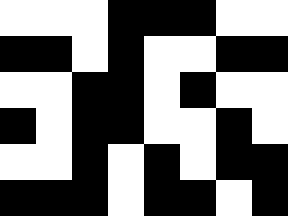[["white", "white", "white", "black", "black", "black", "white", "white"], ["black", "black", "white", "black", "white", "white", "black", "black"], ["white", "white", "black", "black", "white", "black", "white", "white"], ["black", "white", "black", "black", "white", "white", "black", "white"], ["white", "white", "black", "white", "black", "white", "black", "black"], ["black", "black", "black", "white", "black", "black", "white", "black"]]